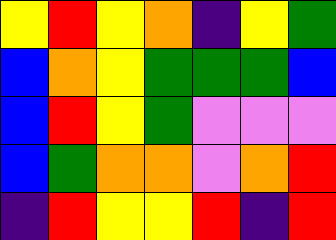[["yellow", "red", "yellow", "orange", "indigo", "yellow", "green"], ["blue", "orange", "yellow", "green", "green", "green", "blue"], ["blue", "red", "yellow", "green", "violet", "violet", "violet"], ["blue", "green", "orange", "orange", "violet", "orange", "red"], ["indigo", "red", "yellow", "yellow", "red", "indigo", "red"]]